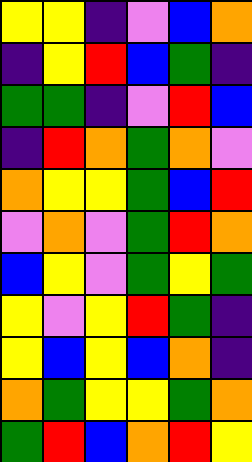[["yellow", "yellow", "indigo", "violet", "blue", "orange"], ["indigo", "yellow", "red", "blue", "green", "indigo"], ["green", "green", "indigo", "violet", "red", "blue"], ["indigo", "red", "orange", "green", "orange", "violet"], ["orange", "yellow", "yellow", "green", "blue", "red"], ["violet", "orange", "violet", "green", "red", "orange"], ["blue", "yellow", "violet", "green", "yellow", "green"], ["yellow", "violet", "yellow", "red", "green", "indigo"], ["yellow", "blue", "yellow", "blue", "orange", "indigo"], ["orange", "green", "yellow", "yellow", "green", "orange"], ["green", "red", "blue", "orange", "red", "yellow"]]